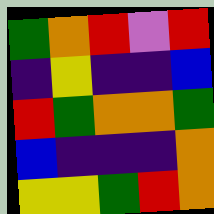[["green", "orange", "red", "violet", "red"], ["indigo", "yellow", "indigo", "indigo", "blue"], ["red", "green", "orange", "orange", "green"], ["blue", "indigo", "indigo", "indigo", "orange"], ["yellow", "yellow", "green", "red", "orange"]]